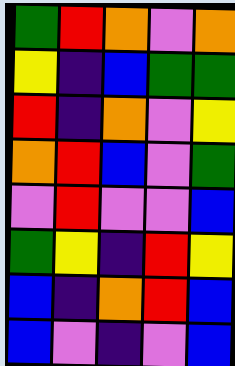[["green", "red", "orange", "violet", "orange"], ["yellow", "indigo", "blue", "green", "green"], ["red", "indigo", "orange", "violet", "yellow"], ["orange", "red", "blue", "violet", "green"], ["violet", "red", "violet", "violet", "blue"], ["green", "yellow", "indigo", "red", "yellow"], ["blue", "indigo", "orange", "red", "blue"], ["blue", "violet", "indigo", "violet", "blue"]]